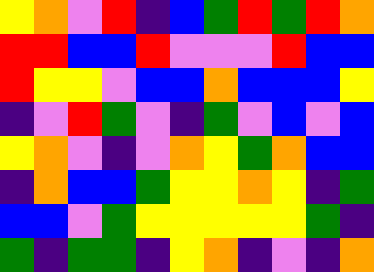[["yellow", "orange", "violet", "red", "indigo", "blue", "green", "red", "green", "red", "orange"], ["red", "red", "blue", "blue", "red", "violet", "violet", "violet", "red", "blue", "blue"], ["red", "yellow", "yellow", "violet", "blue", "blue", "orange", "blue", "blue", "blue", "yellow"], ["indigo", "violet", "red", "green", "violet", "indigo", "green", "violet", "blue", "violet", "blue"], ["yellow", "orange", "violet", "indigo", "violet", "orange", "yellow", "green", "orange", "blue", "blue"], ["indigo", "orange", "blue", "blue", "green", "yellow", "yellow", "orange", "yellow", "indigo", "green"], ["blue", "blue", "violet", "green", "yellow", "yellow", "yellow", "yellow", "yellow", "green", "indigo"], ["green", "indigo", "green", "green", "indigo", "yellow", "orange", "indigo", "violet", "indigo", "orange"]]